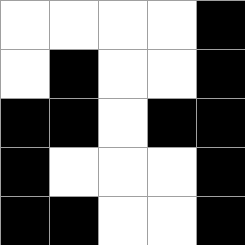[["white", "white", "white", "white", "black"], ["white", "black", "white", "white", "black"], ["black", "black", "white", "black", "black"], ["black", "white", "white", "white", "black"], ["black", "black", "white", "white", "black"]]